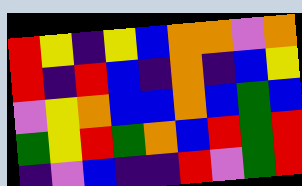[["red", "yellow", "indigo", "yellow", "blue", "orange", "orange", "violet", "orange"], ["red", "indigo", "red", "blue", "indigo", "orange", "indigo", "blue", "yellow"], ["violet", "yellow", "orange", "blue", "blue", "orange", "blue", "green", "blue"], ["green", "yellow", "red", "green", "orange", "blue", "red", "green", "red"], ["indigo", "violet", "blue", "indigo", "indigo", "red", "violet", "green", "red"]]